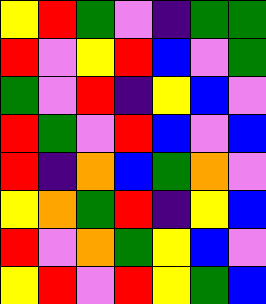[["yellow", "red", "green", "violet", "indigo", "green", "green"], ["red", "violet", "yellow", "red", "blue", "violet", "green"], ["green", "violet", "red", "indigo", "yellow", "blue", "violet"], ["red", "green", "violet", "red", "blue", "violet", "blue"], ["red", "indigo", "orange", "blue", "green", "orange", "violet"], ["yellow", "orange", "green", "red", "indigo", "yellow", "blue"], ["red", "violet", "orange", "green", "yellow", "blue", "violet"], ["yellow", "red", "violet", "red", "yellow", "green", "blue"]]